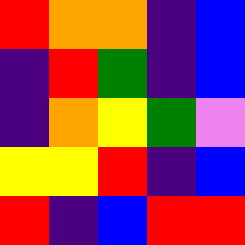[["red", "orange", "orange", "indigo", "blue"], ["indigo", "red", "green", "indigo", "blue"], ["indigo", "orange", "yellow", "green", "violet"], ["yellow", "yellow", "red", "indigo", "blue"], ["red", "indigo", "blue", "red", "red"]]